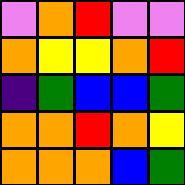[["violet", "orange", "red", "violet", "violet"], ["orange", "yellow", "yellow", "orange", "red"], ["indigo", "green", "blue", "blue", "green"], ["orange", "orange", "red", "orange", "yellow"], ["orange", "orange", "orange", "blue", "green"]]